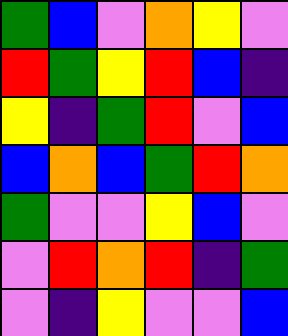[["green", "blue", "violet", "orange", "yellow", "violet"], ["red", "green", "yellow", "red", "blue", "indigo"], ["yellow", "indigo", "green", "red", "violet", "blue"], ["blue", "orange", "blue", "green", "red", "orange"], ["green", "violet", "violet", "yellow", "blue", "violet"], ["violet", "red", "orange", "red", "indigo", "green"], ["violet", "indigo", "yellow", "violet", "violet", "blue"]]